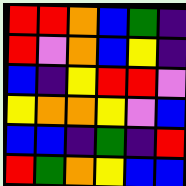[["red", "red", "orange", "blue", "green", "indigo"], ["red", "violet", "orange", "blue", "yellow", "indigo"], ["blue", "indigo", "yellow", "red", "red", "violet"], ["yellow", "orange", "orange", "yellow", "violet", "blue"], ["blue", "blue", "indigo", "green", "indigo", "red"], ["red", "green", "orange", "yellow", "blue", "blue"]]